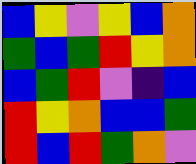[["blue", "yellow", "violet", "yellow", "blue", "orange"], ["green", "blue", "green", "red", "yellow", "orange"], ["blue", "green", "red", "violet", "indigo", "blue"], ["red", "yellow", "orange", "blue", "blue", "green"], ["red", "blue", "red", "green", "orange", "violet"]]